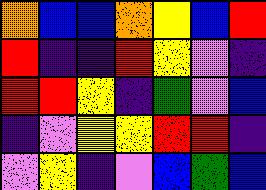[["orange", "blue", "blue", "orange", "yellow", "blue", "red"], ["red", "indigo", "indigo", "red", "yellow", "violet", "indigo"], ["red", "red", "yellow", "indigo", "green", "violet", "blue"], ["indigo", "violet", "yellow", "yellow", "red", "red", "indigo"], ["violet", "yellow", "indigo", "violet", "blue", "green", "blue"]]